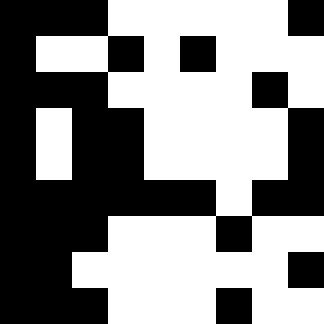[["black", "black", "black", "white", "white", "white", "white", "white", "black"], ["black", "white", "white", "black", "white", "black", "white", "white", "white"], ["black", "black", "black", "white", "white", "white", "white", "black", "white"], ["black", "white", "black", "black", "white", "white", "white", "white", "black"], ["black", "white", "black", "black", "white", "white", "white", "white", "black"], ["black", "black", "black", "black", "black", "black", "white", "black", "black"], ["black", "black", "black", "white", "white", "white", "black", "white", "white"], ["black", "black", "white", "white", "white", "white", "white", "white", "black"], ["black", "black", "black", "white", "white", "white", "black", "white", "white"]]